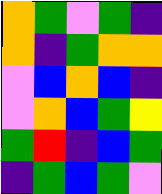[["orange", "green", "violet", "green", "indigo"], ["orange", "indigo", "green", "orange", "orange"], ["violet", "blue", "orange", "blue", "indigo"], ["violet", "orange", "blue", "green", "yellow"], ["green", "red", "indigo", "blue", "green"], ["indigo", "green", "blue", "green", "violet"]]